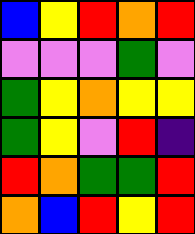[["blue", "yellow", "red", "orange", "red"], ["violet", "violet", "violet", "green", "violet"], ["green", "yellow", "orange", "yellow", "yellow"], ["green", "yellow", "violet", "red", "indigo"], ["red", "orange", "green", "green", "red"], ["orange", "blue", "red", "yellow", "red"]]